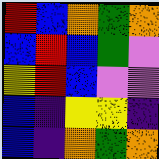[["red", "blue", "orange", "green", "orange"], ["blue", "red", "blue", "green", "violet"], ["yellow", "red", "blue", "violet", "violet"], ["blue", "indigo", "yellow", "yellow", "indigo"], ["blue", "indigo", "orange", "green", "orange"]]